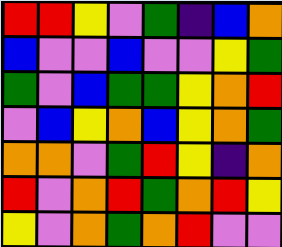[["red", "red", "yellow", "violet", "green", "indigo", "blue", "orange"], ["blue", "violet", "violet", "blue", "violet", "violet", "yellow", "green"], ["green", "violet", "blue", "green", "green", "yellow", "orange", "red"], ["violet", "blue", "yellow", "orange", "blue", "yellow", "orange", "green"], ["orange", "orange", "violet", "green", "red", "yellow", "indigo", "orange"], ["red", "violet", "orange", "red", "green", "orange", "red", "yellow"], ["yellow", "violet", "orange", "green", "orange", "red", "violet", "violet"]]